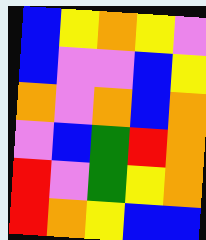[["blue", "yellow", "orange", "yellow", "violet"], ["blue", "violet", "violet", "blue", "yellow"], ["orange", "violet", "orange", "blue", "orange"], ["violet", "blue", "green", "red", "orange"], ["red", "violet", "green", "yellow", "orange"], ["red", "orange", "yellow", "blue", "blue"]]